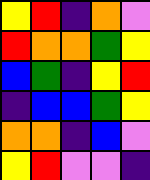[["yellow", "red", "indigo", "orange", "violet"], ["red", "orange", "orange", "green", "yellow"], ["blue", "green", "indigo", "yellow", "red"], ["indigo", "blue", "blue", "green", "yellow"], ["orange", "orange", "indigo", "blue", "violet"], ["yellow", "red", "violet", "violet", "indigo"]]